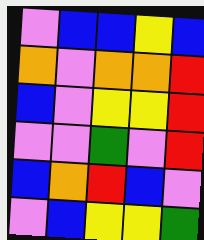[["violet", "blue", "blue", "yellow", "blue"], ["orange", "violet", "orange", "orange", "red"], ["blue", "violet", "yellow", "yellow", "red"], ["violet", "violet", "green", "violet", "red"], ["blue", "orange", "red", "blue", "violet"], ["violet", "blue", "yellow", "yellow", "green"]]